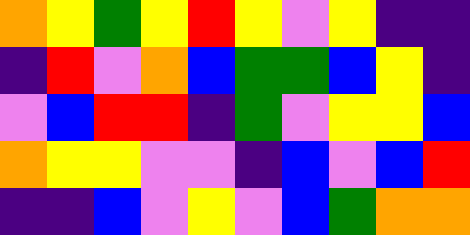[["orange", "yellow", "green", "yellow", "red", "yellow", "violet", "yellow", "indigo", "indigo"], ["indigo", "red", "violet", "orange", "blue", "green", "green", "blue", "yellow", "indigo"], ["violet", "blue", "red", "red", "indigo", "green", "violet", "yellow", "yellow", "blue"], ["orange", "yellow", "yellow", "violet", "violet", "indigo", "blue", "violet", "blue", "red"], ["indigo", "indigo", "blue", "violet", "yellow", "violet", "blue", "green", "orange", "orange"]]